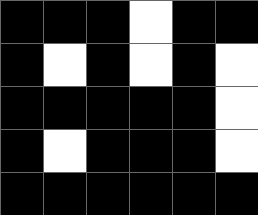[["black", "black", "black", "white", "black", "black"], ["black", "white", "black", "white", "black", "white"], ["black", "black", "black", "black", "black", "white"], ["black", "white", "black", "black", "black", "white"], ["black", "black", "black", "black", "black", "black"]]